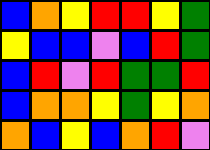[["blue", "orange", "yellow", "red", "red", "yellow", "green"], ["yellow", "blue", "blue", "violet", "blue", "red", "green"], ["blue", "red", "violet", "red", "green", "green", "red"], ["blue", "orange", "orange", "yellow", "green", "yellow", "orange"], ["orange", "blue", "yellow", "blue", "orange", "red", "violet"]]